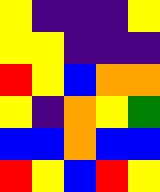[["yellow", "indigo", "indigo", "indigo", "yellow"], ["yellow", "yellow", "indigo", "indigo", "indigo"], ["red", "yellow", "blue", "orange", "orange"], ["yellow", "indigo", "orange", "yellow", "green"], ["blue", "blue", "orange", "blue", "blue"], ["red", "yellow", "blue", "red", "yellow"]]